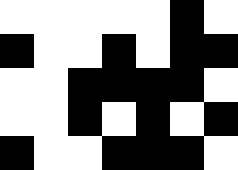[["white", "white", "white", "white", "white", "black", "white"], ["black", "white", "white", "black", "white", "black", "black"], ["white", "white", "black", "black", "black", "black", "white"], ["white", "white", "black", "white", "black", "white", "black"], ["black", "white", "white", "black", "black", "black", "white"]]